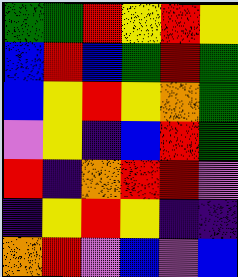[["green", "green", "red", "yellow", "red", "yellow"], ["blue", "red", "blue", "green", "red", "green"], ["blue", "yellow", "red", "yellow", "orange", "green"], ["violet", "yellow", "indigo", "blue", "red", "green"], ["red", "indigo", "orange", "red", "red", "violet"], ["indigo", "yellow", "red", "yellow", "indigo", "indigo"], ["orange", "red", "violet", "blue", "violet", "blue"]]